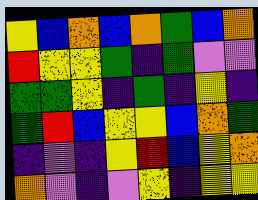[["yellow", "blue", "orange", "blue", "orange", "green", "blue", "orange"], ["red", "yellow", "yellow", "green", "indigo", "green", "violet", "violet"], ["green", "green", "yellow", "indigo", "green", "indigo", "yellow", "indigo"], ["green", "red", "blue", "yellow", "yellow", "blue", "orange", "green"], ["indigo", "violet", "indigo", "yellow", "red", "blue", "yellow", "orange"], ["orange", "violet", "indigo", "violet", "yellow", "indigo", "yellow", "yellow"]]